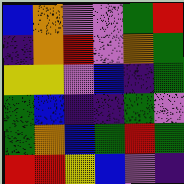[["blue", "orange", "violet", "violet", "green", "red"], ["indigo", "orange", "red", "violet", "orange", "green"], ["yellow", "yellow", "violet", "blue", "indigo", "green"], ["green", "blue", "indigo", "indigo", "green", "violet"], ["green", "orange", "blue", "green", "red", "green"], ["red", "red", "yellow", "blue", "violet", "indigo"]]